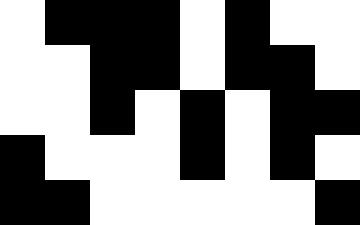[["white", "black", "black", "black", "white", "black", "white", "white"], ["white", "white", "black", "black", "white", "black", "black", "white"], ["white", "white", "black", "white", "black", "white", "black", "black"], ["black", "white", "white", "white", "black", "white", "black", "white"], ["black", "black", "white", "white", "white", "white", "white", "black"]]